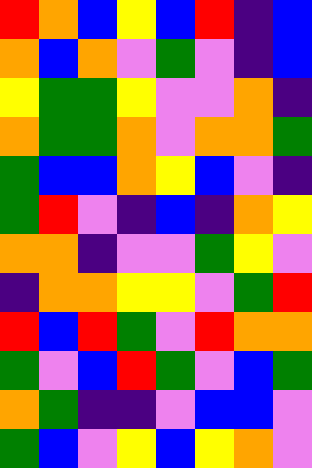[["red", "orange", "blue", "yellow", "blue", "red", "indigo", "blue"], ["orange", "blue", "orange", "violet", "green", "violet", "indigo", "blue"], ["yellow", "green", "green", "yellow", "violet", "violet", "orange", "indigo"], ["orange", "green", "green", "orange", "violet", "orange", "orange", "green"], ["green", "blue", "blue", "orange", "yellow", "blue", "violet", "indigo"], ["green", "red", "violet", "indigo", "blue", "indigo", "orange", "yellow"], ["orange", "orange", "indigo", "violet", "violet", "green", "yellow", "violet"], ["indigo", "orange", "orange", "yellow", "yellow", "violet", "green", "red"], ["red", "blue", "red", "green", "violet", "red", "orange", "orange"], ["green", "violet", "blue", "red", "green", "violet", "blue", "green"], ["orange", "green", "indigo", "indigo", "violet", "blue", "blue", "violet"], ["green", "blue", "violet", "yellow", "blue", "yellow", "orange", "violet"]]